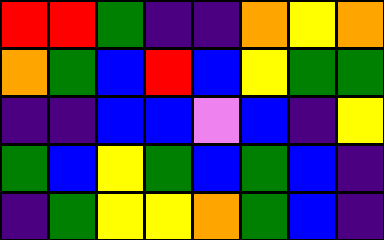[["red", "red", "green", "indigo", "indigo", "orange", "yellow", "orange"], ["orange", "green", "blue", "red", "blue", "yellow", "green", "green"], ["indigo", "indigo", "blue", "blue", "violet", "blue", "indigo", "yellow"], ["green", "blue", "yellow", "green", "blue", "green", "blue", "indigo"], ["indigo", "green", "yellow", "yellow", "orange", "green", "blue", "indigo"]]